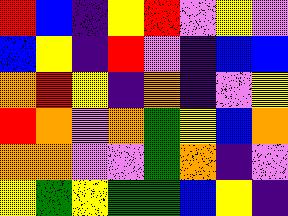[["red", "blue", "indigo", "yellow", "red", "violet", "yellow", "violet"], ["blue", "yellow", "indigo", "red", "violet", "indigo", "blue", "blue"], ["orange", "red", "yellow", "indigo", "orange", "indigo", "violet", "yellow"], ["red", "orange", "violet", "orange", "green", "yellow", "blue", "orange"], ["orange", "orange", "violet", "violet", "green", "orange", "indigo", "violet"], ["yellow", "green", "yellow", "green", "green", "blue", "yellow", "indigo"]]